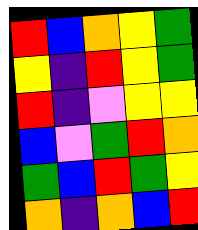[["red", "blue", "orange", "yellow", "green"], ["yellow", "indigo", "red", "yellow", "green"], ["red", "indigo", "violet", "yellow", "yellow"], ["blue", "violet", "green", "red", "orange"], ["green", "blue", "red", "green", "yellow"], ["orange", "indigo", "orange", "blue", "red"]]